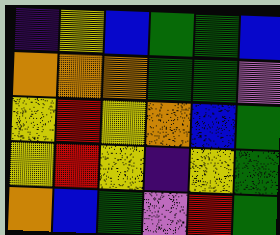[["indigo", "yellow", "blue", "green", "green", "blue"], ["orange", "orange", "orange", "green", "green", "violet"], ["yellow", "red", "yellow", "orange", "blue", "green"], ["yellow", "red", "yellow", "indigo", "yellow", "green"], ["orange", "blue", "green", "violet", "red", "green"]]